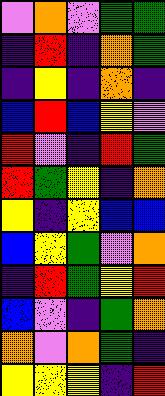[["violet", "orange", "violet", "green", "green"], ["indigo", "red", "indigo", "orange", "green"], ["indigo", "yellow", "indigo", "orange", "indigo"], ["blue", "red", "blue", "yellow", "violet"], ["red", "violet", "indigo", "red", "green"], ["red", "green", "yellow", "indigo", "orange"], ["yellow", "indigo", "yellow", "blue", "blue"], ["blue", "yellow", "green", "violet", "orange"], ["indigo", "red", "green", "yellow", "red"], ["blue", "violet", "indigo", "green", "orange"], ["orange", "violet", "orange", "green", "indigo"], ["yellow", "yellow", "yellow", "indigo", "red"]]